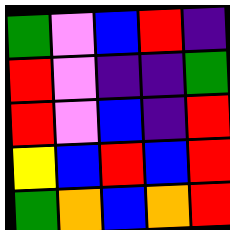[["green", "violet", "blue", "red", "indigo"], ["red", "violet", "indigo", "indigo", "green"], ["red", "violet", "blue", "indigo", "red"], ["yellow", "blue", "red", "blue", "red"], ["green", "orange", "blue", "orange", "red"]]